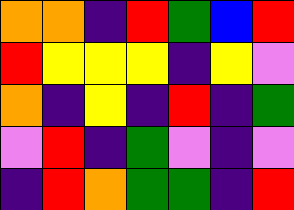[["orange", "orange", "indigo", "red", "green", "blue", "red"], ["red", "yellow", "yellow", "yellow", "indigo", "yellow", "violet"], ["orange", "indigo", "yellow", "indigo", "red", "indigo", "green"], ["violet", "red", "indigo", "green", "violet", "indigo", "violet"], ["indigo", "red", "orange", "green", "green", "indigo", "red"]]